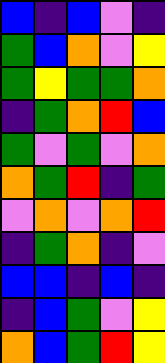[["blue", "indigo", "blue", "violet", "indigo"], ["green", "blue", "orange", "violet", "yellow"], ["green", "yellow", "green", "green", "orange"], ["indigo", "green", "orange", "red", "blue"], ["green", "violet", "green", "violet", "orange"], ["orange", "green", "red", "indigo", "green"], ["violet", "orange", "violet", "orange", "red"], ["indigo", "green", "orange", "indigo", "violet"], ["blue", "blue", "indigo", "blue", "indigo"], ["indigo", "blue", "green", "violet", "yellow"], ["orange", "blue", "green", "red", "yellow"]]